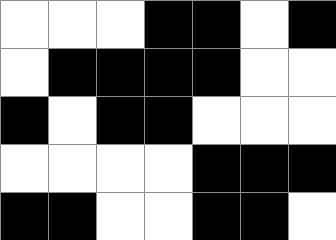[["white", "white", "white", "black", "black", "white", "black"], ["white", "black", "black", "black", "black", "white", "white"], ["black", "white", "black", "black", "white", "white", "white"], ["white", "white", "white", "white", "black", "black", "black"], ["black", "black", "white", "white", "black", "black", "white"]]